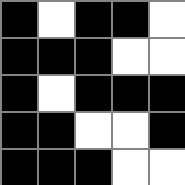[["black", "white", "black", "black", "white"], ["black", "black", "black", "white", "white"], ["black", "white", "black", "black", "black"], ["black", "black", "white", "white", "black"], ["black", "black", "black", "white", "white"]]